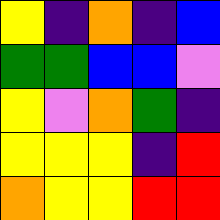[["yellow", "indigo", "orange", "indigo", "blue"], ["green", "green", "blue", "blue", "violet"], ["yellow", "violet", "orange", "green", "indigo"], ["yellow", "yellow", "yellow", "indigo", "red"], ["orange", "yellow", "yellow", "red", "red"]]